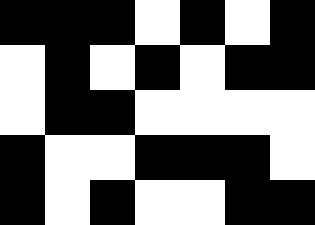[["black", "black", "black", "white", "black", "white", "black"], ["white", "black", "white", "black", "white", "black", "black"], ["white", "black", "black", "white", "white", "white", "white"], ["black", "white", "white", "black", "black", "black", "white"], ["black", "white", "black", "white", "white", "black", "black"]]